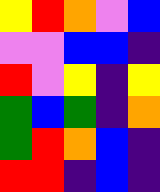[["yellow", "red", "orange", "violet", "blue"], ["violet", "violet", "blue", "blue", "indigo"], ["red", "violet", "yellow", "indigo", "yellow"], ["green", "blue", "green", "indigo", "orange"], ["green", "red", "orange", "blue", "indigo"], ["red", "red", "indigo", "blue", "indigo"]]